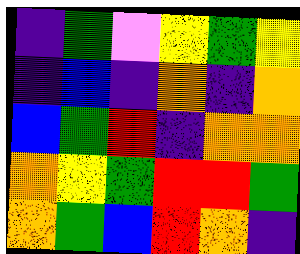[["indigo", "green", "violet", "yellow", "green", "yellow"], ["indigo", "blue", "indigo", "orange", "indigo", "orange"], ["blue", "green", "red", "indigo", "orange", "orange"], ["orange", "yellow", "green", "red", "red", "green"], ["orange", "green", "blue", "red", "orange", "indigo"]]